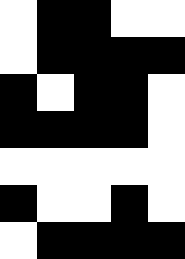[["white", "black", "black", "white", "white"], ["white", "black", "black", "black", "black"], ["black", "white", "black", "black", "white"], ["black", "black", "black", "black", "white"], ["white", "white", "white", "white", "white"], ["black", "white", "white", "black", "white"], ["white", "black", "black", "black", "black"]]